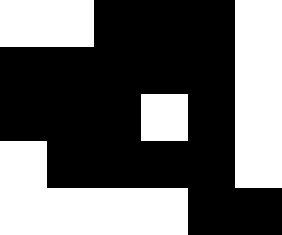[["white", "white", "black", "black", "black", "white"], ["black", "black", "black", "black", "black", "white"], ["black", "black", "black", "white", "black", "white"], ["white", "black", "black", "black", "black", "white"], ["white", "white", "white", "white", "black", "black"]]